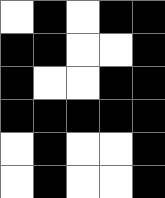[["white", "black", "white", "black", "black"], ["black", "black", "white", "white", "black"], ["black", "white", "white", "black", "black"], ["black", "black", "black", "black", "black"], ["white", "black", "white", "white", "black"], ["white", "black", "white", "white", "black"]]